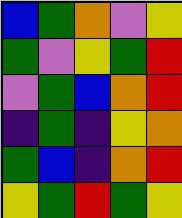[["blue", "green", "orange", "violet", "yellow"], ["green", "violet", "yellow", "green", "red"], ["violet", "green", "blue", "orange", "red"], ["indigo", "green", "indigo", "yellow", "orange"], ["green", "blue", "indigo", "orange", "red"], ["yellow", "green", "red", "green", "yellow"]]